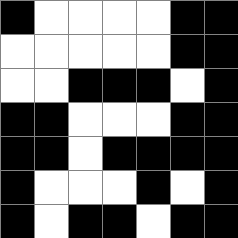[["black", "white", "white", "white", "white", "black", "black"], ["white", "white", "white", "white", "white", "black", "black"], ["white", "white", "black", "black", "black", "white", "black"], ["black", "black", "white", "white", "white", "black", "black"], ["black", "black", "white", "black", "black", "black", "black"], ["black", "white", "white", "white", "black", "white", "black"], ["black", "white", "black", "black", "white", "black", "black"]]